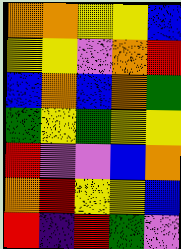[["orange", "orange", "yellow", "yellow", "blue"], ["yellow", "yellow", "violet", "orange", "red"], ["blue", "orange", "blue", "orange", "green"], ["green", "yellow", "green", "yellow", "yellow"], ["red", "violet", "violet", "blue", "orange"], ["orange", "red", "yellow", "yellow", "blue"], ["red", "indigo", "red", "green", "violet"]]